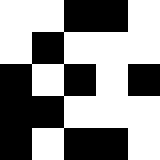[["white", "white", "black", "black", "white"], ["white", "black", "white", "white", "white"], ["black", "white", "black", "white", "black"], ["black", "black", "white", "white", "white"], ["black", "white", "black", "black", "white"]]